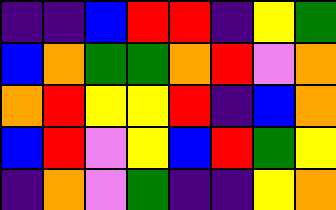[["indigo", "indigo", "blue", "red", "red", "indigo", "yellow", "green"], ["blue", "orange", "green", "green", "orange", "red", "violet", "orange"], ["orange", "red", "yellow", "yellow", "red", "indigo", "blue", "orange"], ["blue", "red", "violet", "yellow", "blue", "red", "green", "yellow"], ["indigo", "orange", "violet", "green", "indigo", "indigo", "yellow", "orange"]]